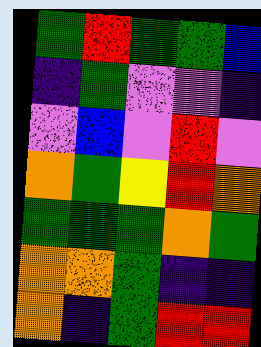[["green", "red", "green", "green", "blue"], ["indigo", "green", "violet", "violet", "indigo"], ["violet", "blue", "violet", "red", "violet"], ["orange", "green", "yellow", "red", "orange"], ["green", "green", "green", "orange", "green"], ["orange", "orange", "green", "indigo", "indigo"], ["orange", "indigo", "green", "red", "red"]]